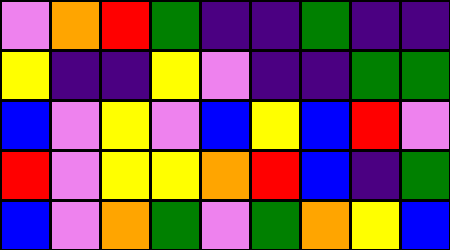[["violet", "orange", "red", "green", "indigo", "indigo", "green", "indigo", "indigo"], ["yellow", "indigo", "indigo", "yellow", "violet", "indigo", "indigo", "green", "green"], ["blue", "violet", "yellow", "violet", "blue", "yellow", "blue", "red", "violet"], ["red", "violet", "yellow", "yellow", "orange", "red", "blue", "indigo", "green"], ["blue", "violet", "orange", "green", "violet", "green", "orange", "yellow", "blue"]]